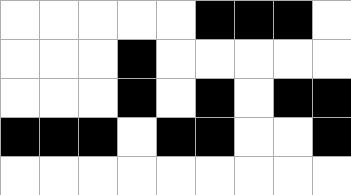[["white", "white", "white", "white", "white", "black", "black", "black", "white"], ["white", "white", "white", "black", "white", "white", "white", "white", "white"], ["white", "white", "white", "black", "white", "black", "white", "black", "black"], ["black", "black", "black", "white", "black", "black", "white", "white", "black"], ["white", "white", "white", "white", "white", "white", "white", "white", "white"]]